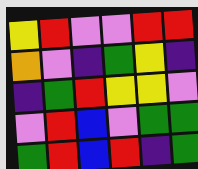[["yellow", "red", "violet", "violet", "red", "red"], ["orange", "violet", "indigo", "green", "yellow", "indigo"], ["indigo", "green", "red", "yellow", "yellow", "violet"], ["violet", "red", "blue", "violet", "green", "green"], ["green", "red", "blue", "red", "indigo", "green"]]